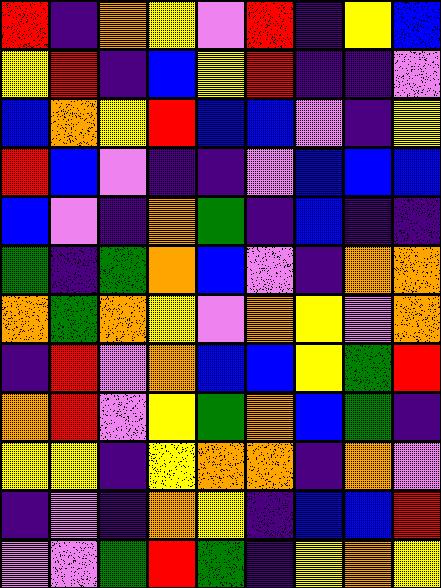[["red", "indigo", "orange", "yellow", "violet", "red", "indigo", "yellow", "blue"], ["yellow", "red", "indigo", "blue", "yellow", "red", "indigo", "indigo", "violet"], ["blue", "orange", "yellow", "red", "blue", "blue", "violet", "indigo", "yellow"], ["red", "blue", "violet", "indigo", "indigo", "violet", "blue", "blue", "blue"], ["blue", "violet", "indigo", "orange", "green", "indigo", "blue", "indigo", "indigo"], ["green", "indigo", "green", "orange", "blue", "violet", "indigo", "orange", "orange"], ["orange", "green", "orange", "yellow", "violet", "orange", "yellow", "violet", "orange"], ["indigo", "red", "violet", "orange", "blue", "blue", "yellow", "green", "red"], ["orange", "red", "violet", "yellow", "green", "orange", "blue", "green", "indigo"], ["yellow", "yellow", "indigo", "yellow", "orange", "orange", "indigo", "orange", "violet"], ["indigo", "violet", "indigo", "orange", "yellow", "indigo", "blue", "blue", "red"], ["violet", "violet", "green", "red", "green", "indigo", "yellow", "orange", "yellow"]]